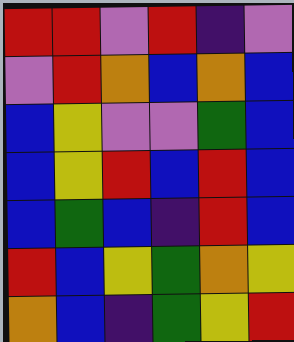[["red", "red", "violet", "red", "indigo", "violet"], ["violet", "red", "orange", "blue", "orange", "blue"], ["blue", "yellow", "violet", "violet", "green", "blue"], ["blue", "yellow", "red", "blue", "red", "blue"], ["blue", "green", "blue", "indigo", "red", "blue"], ["red", "blue", "yellow", "green", "orange", "yellow"], ["orange", "blue", "indigo", "green", "yellow", "red"]]